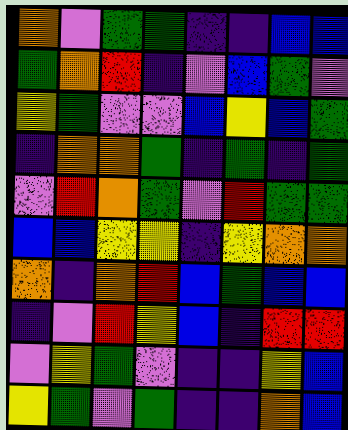[["orange", "violet", "green", "green", "indigo", "indigo", "blue", "blue"], ["green", "orange", "red", "indigo", "violet", "blue", "green", "violet"], ["yellow", "green", "violet", "violet", "blue", "yellow", "blue", "green"], ["indigo", "orange", "orange", "green", "indigo", "green", "indigo", "green"], ["violet", "red", "orange", "green", "violet", "red", "green", "green"], ["blue", "blue", "yellow", "yellow", "indigo", "yellow", "orange", "orange"], ["orange", "indigo", "orange", "red", "blue", "green", "blue", "blue"], ["indigo", "violet", "red", "yellow", "blue", "indigo", "red", "red"], ["violet", "yellow", "green", "violet", "indigo", "indigo", "yellow", "blue"], ["yellow", "green", "violet", "green", "indigo", "indigo", "orange", "blue"]]